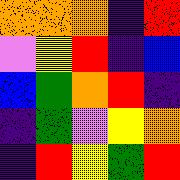[["orange", "orange", "orange", "indigo", "red"], ["violet", "yellow", "red", "indigo", "blue"], ["blue", "green", "orange", "red", "indigo"], ["indigo", "green", "violet", "yellow", "orange"], ["indigo", "red", "yellow", "green", "red"]]